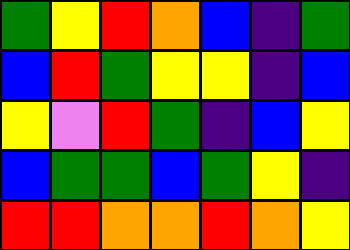[["green", "yellow", "red", "orange", "blue", "indigo", "green"], ["blue", "red", "green", "yellow", "yellow", "indigo", "blue"], ["yellow", "violet", "red", "green", "indigo", "blue", "yellow"], ["blue", "green", "green", "blue", "green", "yellow", "indigo"], ["red", "red", "orange", "orange", "red", "orange", "yellow"]]